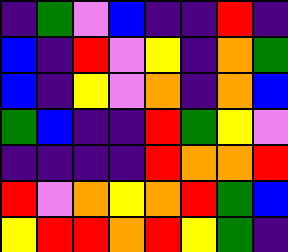[["indigo", "green", "violet", "blue", "indigo", "indigo", "red", "indigo"], ["blue", "indigo", "red", "violet", "yellow", "indigo", "orange", "green"], ["blue", "indigo", "yellow", "violet", "orange", "indigo", "orange", "blue"], ["green", "blue", "indigo", "indigo", "red", "green", "yellow", "violet"], ["indigo", "indigo", "indigo", "indigo", "red", "orange", "orange", "red"], ["red", "violet", "orange", "yellow", "orange", "red", "green", "blue"], ["yellow", "red", "red", "orange", "red", "yellow", "green", "indigo"]]